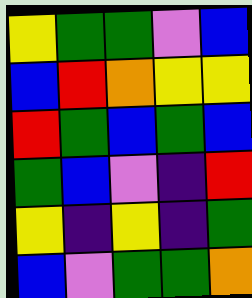[["yellow", "green", "green", "violet", "blue"], ["blue", "red", "orange", "yellow", "yellow"], ["red", "green", "blue", "green", "blue"], ["green", "blue", "violet", "indigo", "red"], ["yellow", "indigo", "yellow", "indigo", "green"], ["blue", "violet", "green", "green", "orange"]]